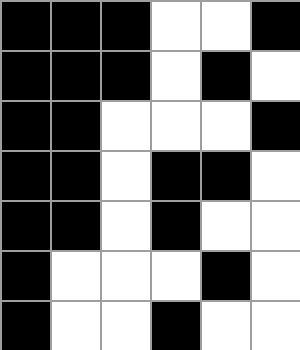[["black", "black", "black", "white", "white", "black"], ["black", "black", "black", "white", "black", "white"], ["black", "black", "white", "white", "white", "black"], ["black", "black", "white", "black", "black", "white"], ["black", "black", "white", "black", "white", "white"], ["black", "white", "white", "white", "black", "white"], ["black", "white", "white", "black", "white", "white"]]